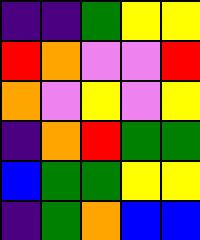[["indigo", "indigo", "green", "yellow", "yellow"], ["red", "orange", "violet", "violet", "red"], ["orange", "violet", "yellow", "violet", "yellow"], ["indigo", "orange", "red", "green", "green"], ["blue", "green", "green", "yellow", "yellow"], ["indigo", "green", "orange", "blue", "blue"]]